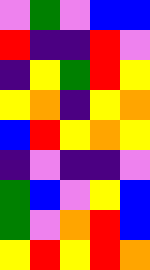[["violet", "green", "violet", "blue", "blue"], ["red", "indigo", "indigo", "red", "violet"], ["indigo", "yellow", "green", "red", "yellow"], ["yellow", "orange", "indigo", "yellow", "orange"], ["blue", "red", "yellow", "orange", "yellow"], ["indigo", "violet", "indigo", "indigo", "violet"], ["green", "blue", "violet", "yellow", "blue"], ["green", "violet", "orange", "red", "blue"], ["yellow", "red", "yellow", "red", "orange"]]